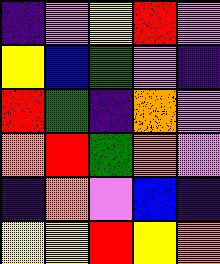[["indigo", "violet", "yellow", "red", "violet"], ["yellow", "blue", "green", "violet", "indigo"], ["red", "green", "indigo", "orange", "violet"], ["orange", "red", "green", "orange", "violet"], ["indigo", "orange", "violet", "blue", "indigo"], ["yellow", "yellow", "red", "yellow", "orange"]]